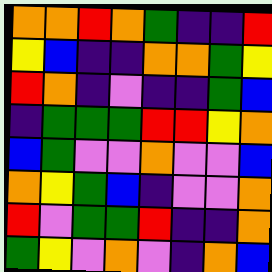[["orange", "orange", "red", "orange", "green", "indigo", "indigo", "red"], ["yellow", "blue", "indigo", "indigo", "orange", "orange", "green", "yellow"], ["red", "orange", "indigo", "violet", "indigo", "indigo", "green", "blue"], ["indigo", "green", "green", "green", "red", "red", "yellow", "orange"], ["blue", "green", "violet", "violet", "orange", "violet", "violet", "blue"], ["orange", "yellow", "green", "blue", "indigo", "violet", "violet", "orange"], ["red", "violet", "green", "green", "red", "indigo", "indigo", "orange"], ["green", "yellow", "violet", "orange", "violet", "indigo", "orange", "blue"]]